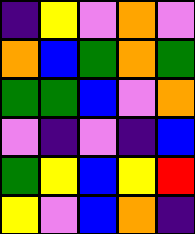[["indigo", "yellow", "violet", "orange", "violet"], ["orange", "blue", "green", "orange", "green"], ["green", "green", "blue", "violet", "orange"], ["violet", "indigo", "violet", "indigo", "blue"], ["green", "yellow", "blue", "yellow", "red"], ["yellow", "violet", "blue", "orange", "indigo"]]